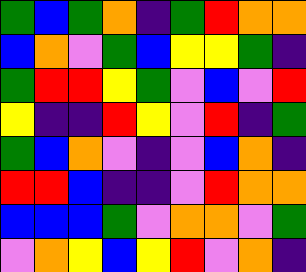[["green", "blue", "green", "orange", "indigo", "green", "red", "orange", "orange"], ["blue", "orange", "violet", "green", "blue", "yellow", "yellow", "green", "indigo"], ["green", "red", "red", "yellow", "green", "violet", "blue", "violet", "red"], ["yellow", "indigo", "indigo", "red", "yellow", "violet", "red", "indigo", "green"], ["green", "blue", "orange", "violet", "indigo", "violet", "blue", "orange", "indigo"], ["red", "red", "blue", "indigo", "indigo", "violet", "red", "orange", "orange"], ["blue", "blue", "blue", "green", "violet", "orange", "orange", "violet", "green"], ["violet", "orange", "yellow", "blue", "yellow", "red", "violet", "orange", "indigo"]]